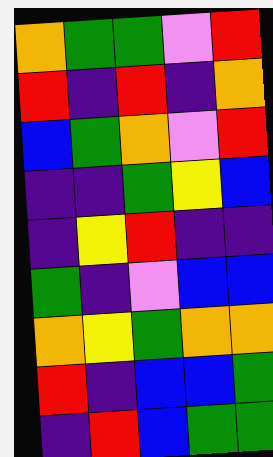[["orange", "green", "green", "violet", "red"], ["red", "indigo", "red", "indigo", "orange"], ["blue", "green", "orange", "violet", "red"], ["indigo", "indigo", "green", "yellow", "blue"], ["indigo", "yellow", "red", "indigo", "indigo"], ["green", "indigo", "violet", "blue", "blue"], ["orange", "yellow", "green", "orange", "orange"], ["red", "indigo", "blue", "blue", "green"], ["indigo", "red", "blue", "green", "green"]]